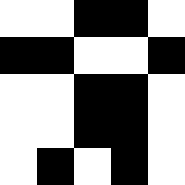[["white", "white", "black", "black", "white"], ["black", "black", "white", "white", "black"], ["white", "white", "black", "black", "white"], ["white", "white", "black", "black", "white"], ["white", "black", "white", "black", "white"]]